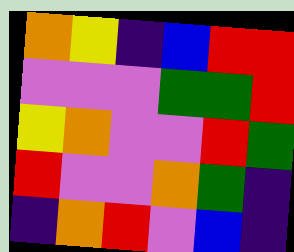[["orange", "yellow", "indigo", "blue", "red", "red"], ["violet", "violet", "violet", "green", "green", "red"], ["yellow", "orange", "violet", "violet", "red", "green"], ["red", "violet", "violet", "orange", "green", "indigo"], ["indigo", "orange", "red", "violet", "blue", "indigo"]]